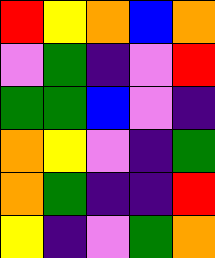[["red", "yellow", "orange", "blue", "orange"], ["violet", "green", "indigo", "violet", "red"], ["green", "green", "blue", "violet", "indigo"], ["orange", "yellow", "violet", "indigo", "green"], ["orange", "green", "indigo", "indigo", "red"], ["yellow", "indigo", "violet", "green", "orange"]]